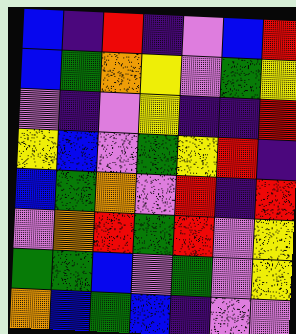[["blue", "indigo", "red", "indigo", "violet", "blue", "red"], ["blue", "green", "orange", "yellow", "violet", "green", "yellow"], ["violet", "indigo", "violet", "yellow", "indigo", "indigo", "red"], ["yellow", "blue", "violet", "green", "yellow", "red", "indigo"], ["blue", "green", "orange", "violet", "red", "indigo", "red"], ["violet", "orange", "red", "green", "red", "violet", "yellow"], ["green", "green", "blue", "violet", "green", "violet", "yellow"], ["orange", "blue", "green", "blue", "indigo", "violet", "violet"]]